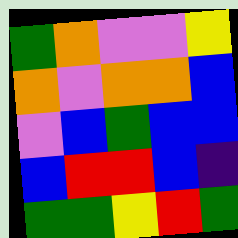[["green", "orange", "violet", "violet", "yellow"], ["orange", "violet", "orange", "orange", "blue"], ["violet", "blue", "green", "blue", "blue"], ["blue", "red", "red", "blue", "indigo"], ["green", "green", "yellow", "red", "green"]]